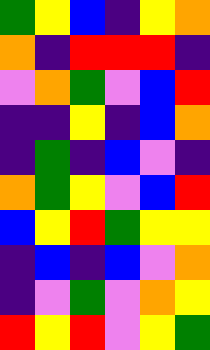[["green", "yellow", "blue", "indigo", "yellow", "orange"], ["orange", "indigo", "red", "red", "red", "indigo"], ["violet", "orange", "green", "violet", "blue", "red"], ["indigo", "indigo", "yellow", "indigo", "blue", "orange"], ["indigo", "green", "indigo", "blue", "violet", "indigo"], ["orange", "green", "yellow", "violet", "blue", "red"], ["blue", "yellow", "red", "green", "yellow", "yellow"], ["indigo", "blue", "indigo", "blue", "violet", "orange"], ["indigo", "violet", "green", "violet", "orange", "yellow"], ["red", "yellow", "red", "violet", "yellow", "green"]]